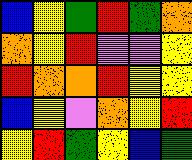[["blue", "yellow", "green", "red", "green", "orange"], ["orange", "yellow", "red", "violet", "violet", "yellow"], ["red", "orange", "orange", "red", "yellow", "yellow"], ["blue", "yellow", "violet", "orange", "yellow", "red"], ["yellow", "red", "green", "yellow", "blue", "green"]]